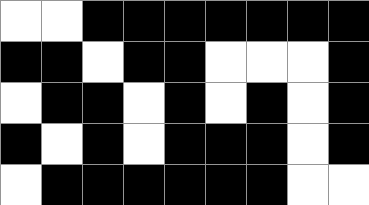[["white", "white", "black", "black", "black", "black", "black", "black", "black"], ["black", "black", "white", "black", "black", "white", "white", "white", "black"], ["white", "black", "black", "white", "black", "white", "black", "white", "black"], ["black", "white", "black", "white", "black", "black", "black", "white", "black"], ["white", "black", "black", "black", "black", "black", "black", "white", "white"]]